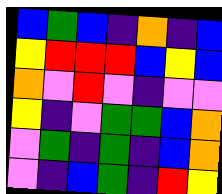[["blue", "green", "blue", "indigo", "orange", "indigo", "blue"], ["yellow", "red", "red", "red", "blue", "yellow", "blue"], ["orange", "violet", "red", "violet", "indigo", "violet", "violet"], ["yellow", "indigo", "violet", "green", "green", "blue", "orange"], ["violet", "green", "indigo", "green", "indigo", "blue", "orange"], ["violet", "indigo", "blue", "green", "indigo", "red", "yellow"]]